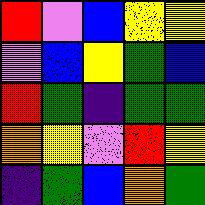[["red", "violet", "blue", "yellow", "yellow"], ["violet", "blue", "yellow", "green", "blue"], ["red", "green", "indigo", "green", "green"], ["orange", "yellow", "violet", "red", "yellow"], ["indigo", "green", "blue", "orange", "green"]]